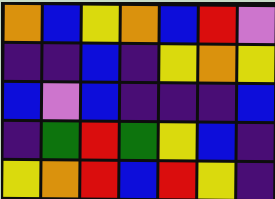[["orange", "blue", "yellow", "orange", "blue", "red", "violet"], ["indigo", "indigo", "blue", "indigo", "yellow", "orange", "yellow"], ["blue", "violet", "blue", "indigo", "indigo", "indigo", "blue"], ["indigo", "green", "red", "green", "yellow", "blue", "indigo"], ["yellow", "orange", "red", "blue", "red", "yellow", "indigo"]]